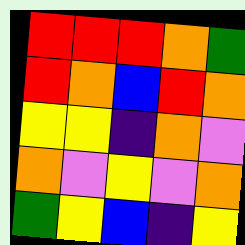[["red", "red", "red", "orange", "green"], ["red", "orange", "blue", "red", "orange"], ["yellow", "yellow", "indigo", "orange", "violet"], ["orange", "violet", "yellow", "violet", "orange"], ["green", "yellow", "blue", "indigo", "yellow"]]